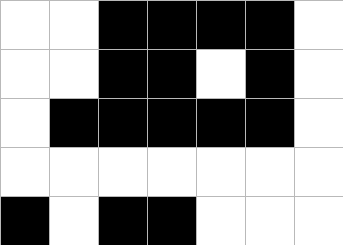[["white", "white", "black", "black", "black", "black", "white"], ["white", "white", "black", "black", "white", "black", "white"], ["white", "black", "black", "black", "black", "black", "white"], ["white", "white", "white", "white", "white", "white", "white"], ["black", "white", "black", "black", "white", "white", "white"]]